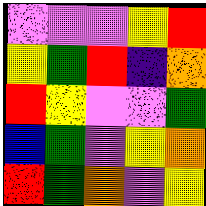[["violet", "violet", "violet", "yellow", "red"], ["yellow", "green", "red", "indigo", "orange"], ["red", "yellow", "violet", "violet", "green"], ["blue", "green", "violet", "yellow", "orange"], ["red", "green", "orange", "violet", "yellow"]]